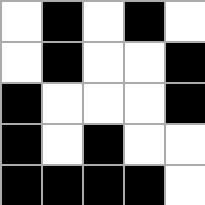[["white", "black", "white", "black", "white"], ["white", "black", "white", "white", "black"], ["black", "white", "white", "white", "black"], ["black", "white", "black", "white", "white"], ["black", "black", "black", "black", "white"]]